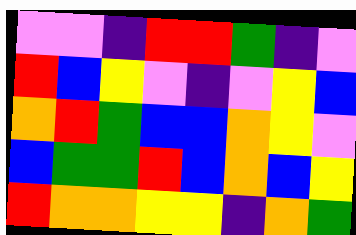[["violet", "violet", "indigo", "red", "red", "green", "indigo", "violet"], ["red", "blue", "yellow", "violet", "indigo", "violet", "yellow", "blue"], ["orange", "red", "green", "blue", "blue", "orange", "yellow", "violet"], ["blue", "green", "green", "red", "blue", "orange", "blue", "yellow"], ["red", "orange", "orange", "yellow", "yellow", "indigo", "orange", "green"]]